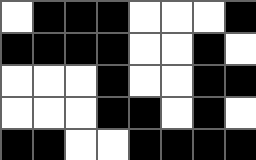[["white", "black", "black", "black", "white", "white", "white", "black"], ["black", "black", "black", "black", "white", "white", "black", "white"], ["white", "white", "white", "black", "white", "white", "black", "black"], ["white", "white", "white", "black", "black", "white", "black", "white"], ["black", "black", "white", "white", "black", "black", "black", "black"]]